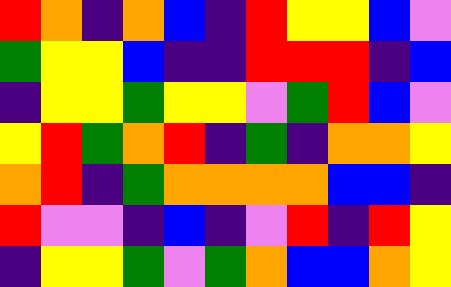[["red", "orange", "indigo", "orange", "blue", "indigo", "red", "yellow", "yellow", "blue", "violet"], ["green", "yellow", "yellow", "blue", "indigo", "indigo", "red", "red", "red", "indigo", "blue"], ["indigo", "yellow", "yellow", "green", "yellow", "yellow", "violet", "green", "red", "blue", "violet"], ["yellow", "red", "green", "orange", "red", "indigo", "green", "indigo", "orange", "orange", "yellow"], ["orange", "red", "indigo", "green", "orange", "orange", "orange", "orange", "blue", "blue", "indigo"], ["red", "violet", "violet", "indigo", "blue", "indigo", "violet", "red", "indigo", "red", "yellow"], ["indigo", "yellow", "yellow", "green", "violet", "green", "orange", "blue", "blue", "orange", "yellow"]]